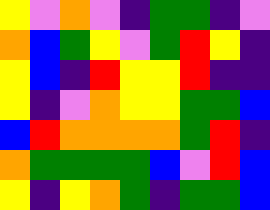[["yellow", "violet", "orange", "violet", "indigo", "green", "green", "indigo", "violet"], ["orange", "blue", "green", "yellow", "violet", "green", "red", "yellow", "indigo"], ["yellow", "blue", "indigo", "red", "yellow", "yellow", "red", "indigo", "indigo"], ["yellow", "indigo", "violet", "orange", "yellow", "yellow", "green", "green", "blue"], ["blue", "red", "orange", "orange", "orange", "orange", "green", "red", "indigo"], ["orange", "green", "green", "green", "green", "blue", "violet", "red", "blue"], ["yellow", "indigo", "yellow", "orange", "green", "indigo", "green", "green", "blue"]]